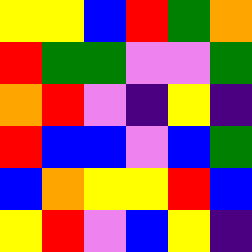[["yellow", "yellow", "blue", "red", "green", "orange"], ["red", "green", "green", "violet", "violet", "green"], ["orange", "red", "violet", "indigo", "yellow", "indigo"], ["red", "blue", "blue", "violet", "blue", "green"], ["blue", "orange", "yellow", "yellow", "red", "blue"], ["yellow", "red", "violet", "blue", "yellow", "indigo"]]